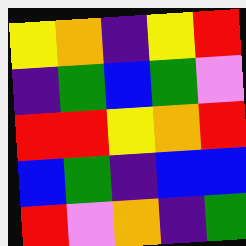[["yellow", "orange", "indigo", "yellow", "red"], ["indigo", "green", "blue", "green", "violet"], ["red", "red", "yellow", "orange", "red"], ["blue", "green", "indigo", "blue", "blue"], ["red", "violet", "orange", "indigo", "green"]]